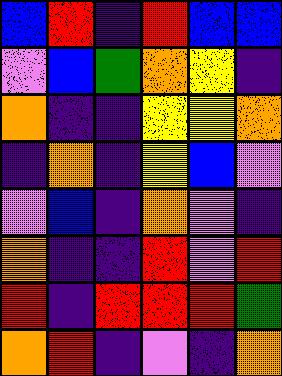[["blue", "red", "indigo", "red", "blue", "blue"], ["violet", "blue", "green", "orange", "yellow", "indigo"], ["orange", "indigo", "indigo", "yellow", "yellow", "orange"], ["indigo", "orange", "indigo", "yellow", "blue", "violet"], ["violet", "blue", "indigo", "orange", "violet", "indigo"], ["orange", "indigo", "indigo", "red", "violet", "red"], ["red", "indigo", "red", "red", "red", "green"], ["orange", "red", "indigo", "violet", "indigo", "orange"]]